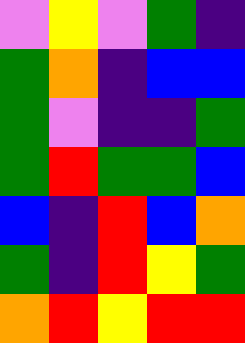[["violet", "yellow", "violet", "green", "indigo"], ["green", "orange", "indigo", "blue", "blue"], ["green", "violet", "indigo", "indigo", "green"], ["green", "red", "green", "green", "blue"], ["blue", "indigo", "red", "blue", "orange"], ["green", "indigo", "red", "yellow", "green"], ["orange", "red", "yellow", "red", "red"]]